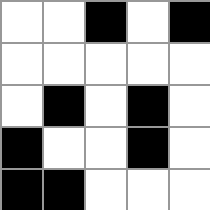[["white", "white", "black", "white", "black"], ["white", "white", "white", "white", "white"], ["white", "black", "white", "black", "white"], ["black", "white", "white", "black", "white"], ["black", "black", "white", "white", "white"]]